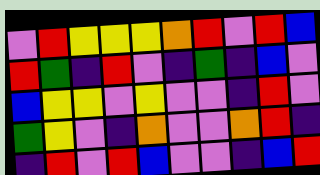[["violet", "red", "yellow", "yellow", "yellow", "orange", "red", "violet", "red", "blue"], ["red", "green", "indigo", "red", "violet", "indigo", "green", "indigo", "blue", "violet"], ["blue", "yellow", "yellow", "violet", "yellow", "violet", "violet", "indigo", "red", "violet"], ["green", "yellow", "violet", "indigo", "orange", "violet", "violet", "orange", "red", "indigo"], ["indigo", "red", "violet", "red", "blue", "violet", "violet", "indigo", "blue", "red"]]